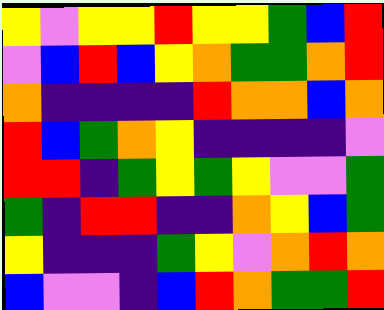[["yellow", "violet", "yellow", "yellow", "red", "yellow", "yellow", "green", "blue", "red"], ["violet", "blue", "red", "blue", "yellow", "orange", "green", "green", "orange", "red"], ["orange", "indigo", "indigo", "indigo", "indigo", "red", "orange", "orange", "blue", "orange"], ["red", "blue", "green", "orange", "yellow", "indigo", "indigo", "indigo", "indigo", "violet"], ["red", "red", "indigo", "green", "yellow", "green", "yellow", "violet", "violet", "green"], ["green", "indigo", "red", "red", "indigo", "indigo", "orange", "yellow", "blue", "green"], ["yellow", "indigo", "indigo", "indigo", "green", "yellow", "violet", "orange", "red", "orange"], ["blue", "violet", "violet", "indigo", "blue", "red", "orange", "green", "green", "red"]]